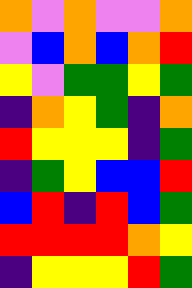[["orange", "violet", "orange", "violet", "violet", "orange"], ["violet", "blue", "orange", "blue", "orange", "red"], ["yellow", "violet", "green", "green", "yellow", "green"], ["indigo", "orange", "yellow", "green", "indigo", "orange"], ["red", "yellow", "yellow", "yellow", "indigo", "green"], ["indigo", "green", "yellow", "blue", "blue", "red"], ["blue", "red", "indigo", "red", "blue", "green"], ["red", "red", "red", "red", "orange", "yellow"], ["indigo", "yellow", "yellow", "yellow", "red", "green"]]